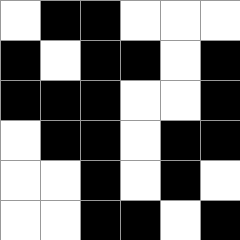[["white", "black", "black", "white", "white", "white"], ["black", "white", "black", "black", "white", "black"], ["black", "black", "black", "white", "white", "black"], ["white", "black", "black", "white", "black", "black"], ["white", "white", "black", "white", "black", "white"], ["white", "white", "black", "black", "white", "black"]]